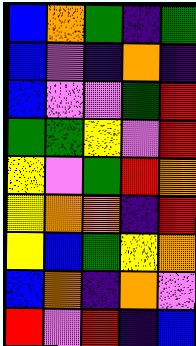[["blue", "orange", "green", "indigo", "green"], ["blue", "violet", "indigo", "orange", "indigo"], ["blue", "violet", "violet", "green", "red"], ["green", "green", "yellow", "violet", "red"], ["yellow", "violet", "green", "red", "orange"], ["yellow", "orange", "orange", "indigo", "red"], ["yellow", "blue", "green", "yellow", "orange"], ["blue", "orange", "indigo", "orange", "violet"], ["red", "violet", "red", "indigo", "blue"]]